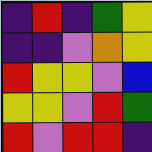[["indigo", "red", "indigo", "green", "yellow"], ["indigo", "indigo", "violet", "orange", "yellow"], ["red", "yellow", "yellow", "violet", "blue"], ["yellow", "yellow", "violet", "red", "green"], ["red", "violet", "red", "red", "indigo"]]